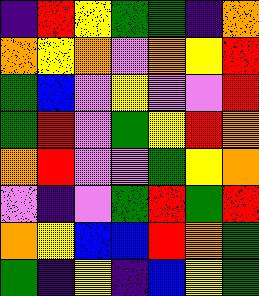[["indigo", "red", "yellow", "green", "green", "indigo", "orange"], ["orange", "yellow", "orange", "violet", "orange", "yellow", "red"], ["green", "blue", "violet", "yellow", "violet", "violet", "red"], ["green", "red", "violet", "green", "yellow", "red", "orange"], ["orange", "red", "violet", "violet", "green", "yellow", "orange"], ["violet", "indigo", "violet", "green", "red", "green", "red"], ["orange", "yellow", "blue", "blue", "red", "orange", "green"], ["green", "indigo", "yellow", "indigo", "blue", "yellow", "green"]]